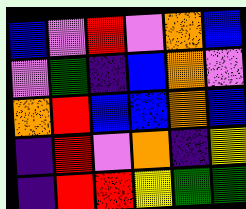[["blue", "violet", "red", "violet", "orange", "blue"], ["violet", "green", "indigo", "blue", "orange", "violet"], ["orange", "red", "blue", "blue", "orange", "blue"], ["indigo", "red", "violet", "orange", "indigo", "yellow"], ["indigo", "red", "red", "yellow", "green", "green"]]